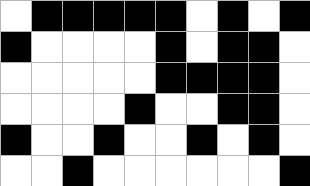[["white", "black", "black", "black", "black", "black", "white", "black", "white", "black"], ["black", "white", "white", "white", "white", "black", "white", "black", "black", "white"], ["white", "white", "white", "white", "white", "black", "black", "black", "black", "white"], ["white", "white", "white", "white", "black", "white", "white", "black", "black", "white"], ["black", "white", "white", "black", "white", "white", "black", "white", "black", "white"], ["white", "white", "black", "white", "white", "white", "white", "white", "white", "black"]]